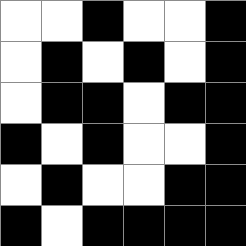[["white", "white", "black", "white", "white", "black"], ["white", "black", "white", "black", "white", "black"], ["white", "black", "black", "white", "black", "black"], ["black", "white", "black", "white", "white", "black"], ["white", "black", "white", "white", "black", "black"], ["black", "white", "black", "black", "black", "black"]]